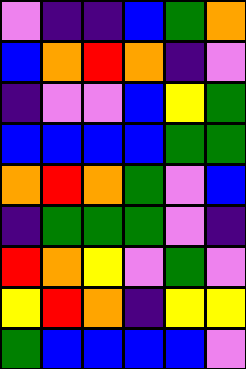[["violet", "indigo", "indigo", "blue", "green", "orange"], ["blue", "orange", "red", "orange", "indigo", "violet"], ["indigo", "violet", "violet", "blue", "yellow", "green"], ["blue", "blue", "blue", "blue", "green", "green"], ["orange", "red", "orange", "green", "violet", "blue"], ["indigo", "green", "green", "green", "violet", "indigo"], ["red", "orange", "yellow", "violet", "green", "violet"], ["yellow", "red", "orange", "indigo", "yellow", "yellow"], ["green", "blue", "blue", "blue", "blue", "violet"]]